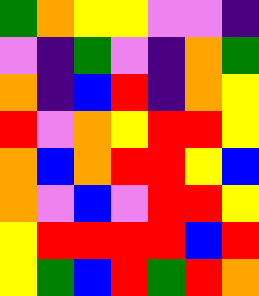[["green", "orange", "yellow", "yellow", "violet", "violet", "indigo"], ["violet", "indigo", "green", "violet", "indigo", "orange", "green"], ["orange", "indigo", "blue", "red", "indigo", "orange", "yellow"], ["red", "violet", "orange", "yellow", "red", "red", "yellow"], ["orange", "blue", "orange", "red", "red", "yellow", "blue"], ["orange", "violet", "blue", "violet", "red", "red", "yellow"], ["yellow", "red", "red", "red", "red", "blue", "red"], ["yellow", "green", "blue", "red", "green", "red", "orange"]]